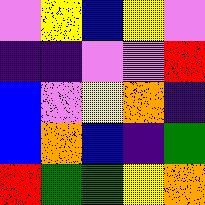[["violet", "yellow", "blue", "yellow", "violet"], ["indigo", "indigo", "violet", "violet", "red"], ["blue", "violet", "yellow", "orange", "indigo"], ["blue", "orange", "blue", "indigo", "green"], ["red", "green", "green", "yellow", "orange"]]